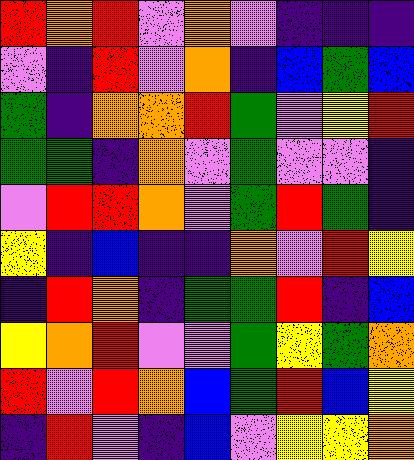[["red", "orange", "red", "violet", "orange", "violet", "indigo", "indigo", "indigo"], ["violet", "indigo", "red", "violet", "orange", "indigo", "blue", "green", "blue"], ["green", "indigo", "orange", "orange", "red", "green", "violet", "yellow", "red"], ["green", "green", "indigo", "orange", "violet", "green", "violet", "violet", "indigo"], ["violet", "red", "red", "orange", "violet", "green", "red", "green", "indigo"], ["yellow", "indigo", "blue", "indigo", "indigo", "orange", "violet", "red", "yellow"], ["indigo", "red", "orange", "indigo", "green", "green", "red", "indigo", "blue"], ["yellow", "orange", "red", "violet", "violet", "green", "yellow", "green", "orange"], ["red", "violet", "red", "orange", "blue", "green", "red", "blue", "yellow"], ["indigo", "red", "violet", "indigo", "blue", "violet", "yellow", "yellow", "orange"]]